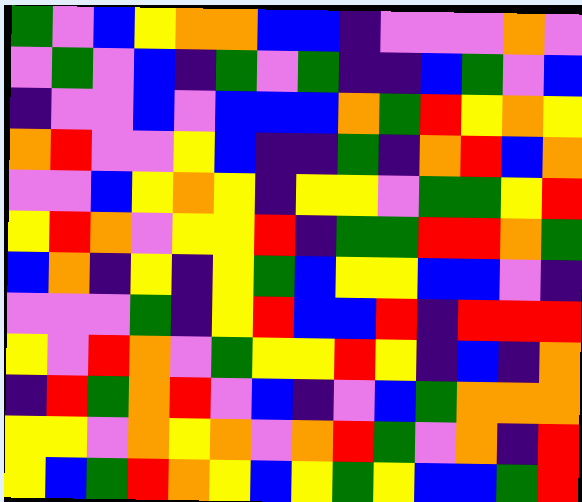[["green", "violet", "blue", "yellow", "orange", "orange", "blue", "blue", "indigo", "violet", "violet", "violet", "orange", "violet"], ["violet", "green", "violet", "blue", "indigo", "green", "violet", "green", "indigo", "indigo", "blue", "green", "violet", "blue"], ["indigo", "violet", "violet", "blue", "violet", "blue", "blue", "blue", "orange", "green", "red", "yellow", "orange", "yellow"], ["orange", "red", "violet", "violet", "yellow", "blue", "indigo", "indigo", "green", "indigo", "orange", "red", "blue", "orange"], ["violet", "violet", "blue", "yellow", "orange", "yellow", "indigo", "yellow", "yellow", "violet", "green", "green", "yellow", "red"], ["yellow", "red", "orange", "violet", "yellow", "yellow", "red", "indigo", "green", "green", "red", "red", "orange", "green"], ["blue", "orange", "indigo", "yellow", "indigo", "yellow", "green", "blue", "yellow", "yellow", "blue", "blue", "violet", "indigo"], ["violet", "violet", "violet", "green", "indigo", "yellow", "red", "blue", "blue", "red", "indigo", "red", "red", "red"], ["yellow", "violet", "red", "orange", "violet", "green", "yellow", "yellow", "red", "yellow", "indigo", "blue", "indigo", "orange"], ["indigo", "red", "green", "orange", "red", "violet", "blue", "indigo", "violet", "blue", "green", "orange", "orange", "orange"], ["yellow", "yellow", "violet", "orange", "yellow", "orange", "violet", "orange", "red", "green", "violet", "orange", "indigo", "red"], ["yellow", "blue", "green", "red", "orange", "yellow", "blue", "yellow", "green", "yellow", "blue", "blue", "green", "red"]]